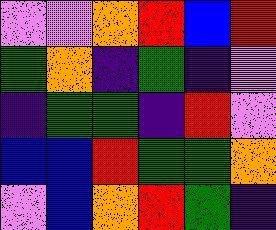[["violet", "violet", "orange", "red", "blue", "red"], ["green", "orange", "indigo", "green", "indigo", "violet"], ["indigo", "green", "green", "indigo", "red", "violet"], ["blue", "blue", "red", "green", "green", "orange"], ["violet", "blue", "orange", "red", "green", "indigo"]]